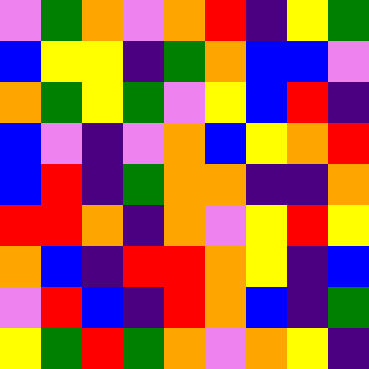[["violet", "green", "orange", "violet", "orange", "red", "indigo", "yellow", "green"], ["blue", "yellow", "yellow", "indigo", "green", "orange", "blue", "blue", "violet"], ["orange", "green", "yellow", "green", "violet", "yellow", "blue", "red", "indigo"], ["blue", "violet", "indigo", "violet", "orange", "blue", "yellow", "orange", "red"], ["blue", "red", "indigo", "green", "orange", "orange", "indigo", "indigo", "orange"], ["red", "red", "orange", "indigo", "orange", "violet", "yellow", "red", "yellow"], ["orange", "blue", "indigo", "red", "red", "orange", "yellow", "indigo", "blue"], ["violet", "red", "blue", "indigo", "red", "orange", "blue", "indigo", "green"], ["yellow", "green", "red", "green", "orange", "violet", "orange", "yellow", "indigo"]]